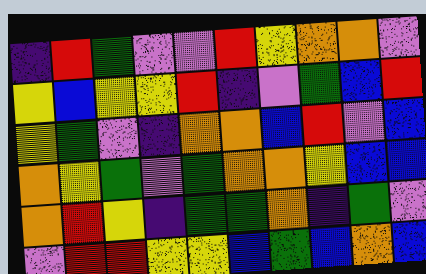[["indigo", "red", "green", "violet", "violet", "red", "yellow", "orange", "orange", "violet"], ["yellow", "blue", "yellow", "yellow", "red", "indigo", "violet", "green", "blue", "red"], ["yellow", "green", "violet", "indigo", "orange", "orange", "blue", "red", "violet", "blue"], ["orange", "yellow", "green", "violet", "green", "orange", "orange", "yellow", "blue", "blue"], ["orange", "red", "yellow", "indigo", "green", "green", "orange", "indigo", "green", "violet"], ["violet", "red", "red", "yellow", "yellow", "blue", "green", "blue", "orange", "blue"]]